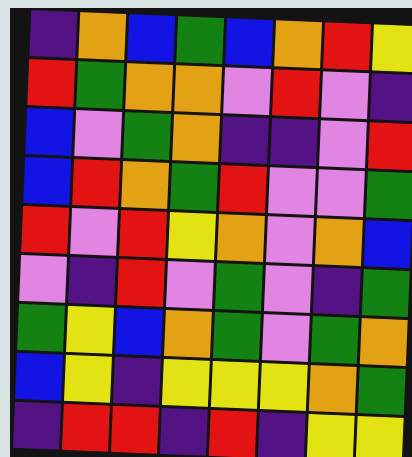[["indigo", "orange", "blue", "green", "blue", "orange", "red", "yellow"], ["red", "green", "orange", "orange", "violet", "red", "violet", "indigo"], ["blue", "violet", "green", "orange", "indigo", "indigo", "violet", "red"], ["blue", "red", "orange", "green", "red", "violet", "violet", "green"], ["red", "violet", "red", "yellow", "orange", "violet", "orange", "blue"], ["violet", "indigo", "red", "violet", "green", "violet", "indigo", "green"], ["green", "yellow", "blue", "orange", "green", "violet", "green", "orange"], ["blue", "yellow", "indigo", "yellow", "yellow", "yellow", "orange", "green"], ["indigo", "red", "red", "indigo", "red", "indigo", "yellow", "yellow"]]